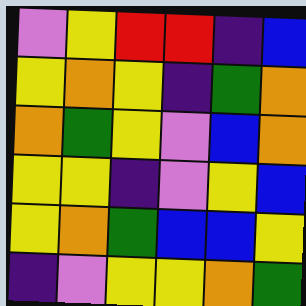[["violet", "yellow", "red", "red", "indigo", "blue"], ["yellow", "orange", "yellow", "indigo", "green", "orange"], ["orange", "green", "yellow", "violet", "blue", "orange"], ["yellow", "yellow", "indigo", "violet", "yellow", "blue"], ["yellow", "orange", "green", "blue", "blue", "yellow"], ["indigo", "violet", "yellow", "yellow", "orange", "green"]]